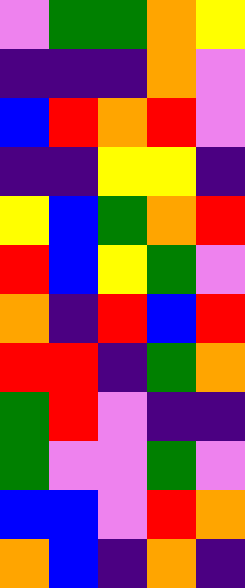[["violet", "green", "green", "orange", "yellow"], ["indigo", "indigo", "indigo", "orange", "violet"], ["blue", "red", "orange", "red", "violet"], ["indigo", "indigo", "yellow", "yellow", "indigo"], ["yellow", "blue", "green", "orange", "red"], ["red", "blue", "yellow", "green", "violet"], ["orange", "indigo", "red", "blue", "red"], ["red", "red", "indigo", "green", "orange"], ["green", "red", "violet", "indigo", "indigo"], ["green", "violet", "violet", "green", "violet"], ["blue", "blue", "violet", "red", "orange"], ["orange", "blue", "indigo", "orange", "indigo"]]